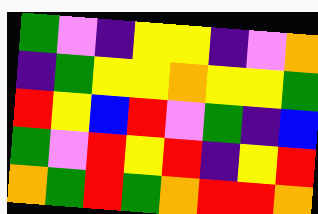[["green", "violet", "indigo", "yellow", "yellow", "indigo", "violet", "orange"], ["indigo", "green", "yellow", "yellow", "orange", "yellow", "yellow", "green"], ["red", "yellow", "blue", "red", "violet", "green", "indigo", "blue"], ["green", "violet", "red", "yellow", "red", "indigo", "yellow", "red"], ["orange", "green", "red", "green", "orange", "red", "red", "orange"]]